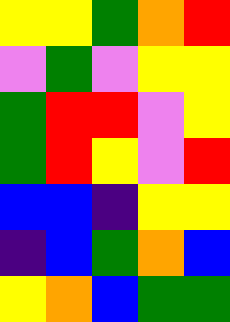[["yellow", "yellow", "green", "orange", "red"], ["violet", "green", "violet", "yellow", "yellow"], ["green", "red", "red", "violet", "yellow"], ["green", "red", "yellow", "violet", "red"], ["blue", "blue", "indigo", "yellow", "yellow"], ["indigo", "blue", "green", "orange", "blue"], ["yellow", "orange", "blue", "green", "green"]]